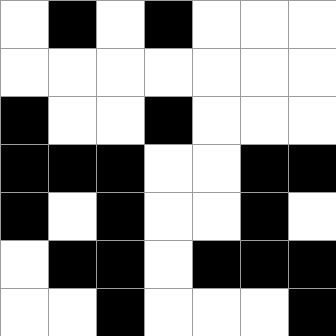[["white", "black", "white", "black", "white", "white", "white"], ["white", "white", "white", "white", "white", "white", "white"], ["black", "white", "white", "black", "white", "white", "white"], ["black", "black", "black", "white", "white", "black", "black"], ["black", "white", "black", "white", "white", "black", "white"], ["white", "black", "black", "white", "black", "black", "black"], ["white", "white", "black", "white", "white", "white", "black"]]